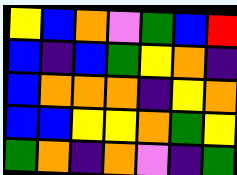[["yellow", "blue", "orange", "violet", "green", "blue", "red"], ["blue", "indigo", "blue", "green", "yellow", "orange", "indigo"], ["blue", "orange", "orange", "orange", "indigo", "yellow", "orange"], ["blue", "blue", "yellow", "yellow", "orange", "green", "yellow"], ["green", "orange", "indigo", "orange", "violet", "indigo", "green"]]